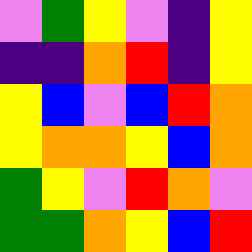[["violet", "green", "yellow", "violet", "indigo", "yellow"], ["indigo", "indigo", "orange", "red", "indigo", "yellow"], ["yellow", "blue", "violet", "blue", "red", "orange"], ["yellow", "orange", "orange", "yellow", "blue", "orange"], ["green", "yellow", "violet", "red", "orange", "violet"], ["green", "green", "orange", "yellow", "blue", "red"]]